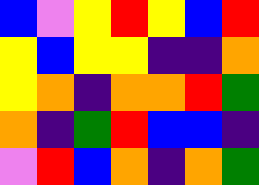[["blue", "violet", "yellow", "red", "yellow", "blue", "red"], ["yellow", "blue", "yellow", "yellow", "indigo", "indigo", "orange"], ["yellow", "orange", "indigo", "orange", "orange", "red", "green"], ["orange", "indigo", "green", "red", "blue", "blue", "indigo"], ["violet", "red", "blue", "orange", "indigo", "orange", "green"]]